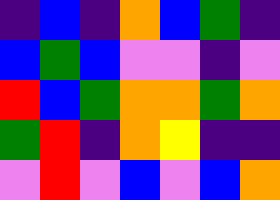[["indigo", "blue", "indigo", "orange", "blue", "green", "indigo"], ["blue", "green", "blue", "violet", "violet", "indigo", "violet"], ["red", "blue", "green", "orange", "orange", "green", "orange"], ["green", "red", "indigo", "orange", "yellow", "indigo", "indigo"], ["violet", "red", "violet", "blue", "violet", "blue", "orange"]]